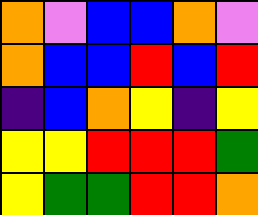[["orange", "violet", "blue", "blue", "orange", "violet"], ["orange", "blue", "blue", "red", "blue", "red"], ["indigo", "blue", "orange", "yellow", "indigo", "yellow"], ["yellow", "yellow", "red", "red", "red", "green"], ["yellow", "green", "green", "red", "red", "orange"]]